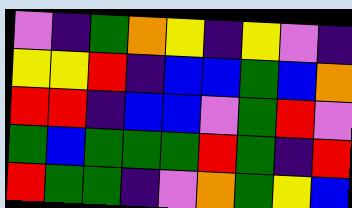[["violet", "indigo", "green", "orange", "yellow", "indigo", "yellow", "violet", "indigo"], ["yellow", "yellow", "red", "indigo", "blue", "blue", "green", "blue", "orange"], ["red", "red", "indigo", "blue", "blue", "violet", "green", "red", "violet"], ["green", "blue", "green", "green", "green", "red", "green", "indigo", "red"], ["red", "green", "green", "indigo", "violet", "orange", "green", "yellow", "blue"]]